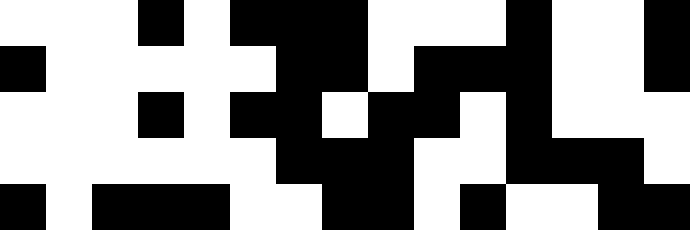[["white", "white", "white", "black", "white", "black", "black", "black", "white", "white", "white", "black", "white", "white", "black"], ["black", "white", "white", "white", "white", "white", "black", "black", "white", "black", "black", "black", "white", "white", "black"], ["white", "white", "white", "black", "white", "black", "black", "white", "black", "black", "white", "black", "white", "white", "white"], ["white", "white", "white", "white", "white", "white", "black", "black", "black", "white", "white", "black", "black", "black", "white"], ["black", "white", "black", "black", "black", "white", "white", "black", "black", "white", "black", "white", "white", "black", "black"]]